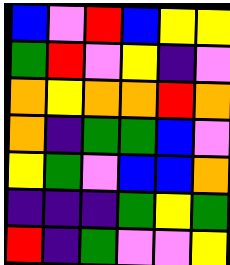[["blue", "violet", "red", "blue", "yellow", "yellow"], ["green", "red", "violet", "yellow", "indigo", "violet"], ["orange", "yellow", "orange", "orange", "red", "orange"], ["orange", "indigo", "green", "green", "blue", "violet"], ["yellow", "green", "violet", "blue", "blue", "orange"], ["indigo", "indigo", "indigo", "green", "yellow", "green"], ["red", "indigo", "green", "violet", "violet", "yellow"]]